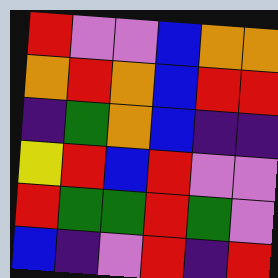[["red", "violet", "violet", "blue", "orange", "orange"], ["orange", "red", "orange", "blue", "red", "red"], ["indigo", "green", "orange", "blue", "indigo", "indigo"], ["yellow", "red", "blue", "red", "violet", "violet"], ["red", "green", "green", "red", "green", "violet"], ["blue", "indigo", "violet", "red", "indigo", "red"]]